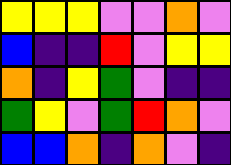[["yellow", "yellow", "yellow", "violet", "violet", "orange", "violet"], ["blue", "indigo", "indigo", "red", "violet", "yellow", "yellow"], ["orange", "indigo", "yellow", "green", "violet", "indigo", "indigo"], ["green", "yellow", "violet", "green", "red", "orange", "violet"], ["blue", "blue", "orange", "indigo", "orange", "violet", "indigo"]]